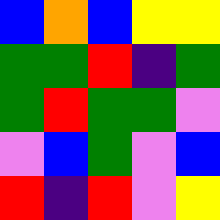[["blue", "orange", "blue", "yellow", "yellow"], ["green", "green", "red", "indigo", "green"], ["green", "red", "green", "green", "violet"], ["violet", "blue", "green", "violet", "blue"], ["red", "indigo", "red", "violet", "yellow"]]